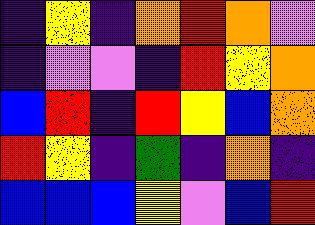[["indigo", "yellow", "indigo", "orange", "red", "orange", "violet"], ["indigo", "violet", "violet", "indigo", "red", "yellow", "orange"], ["blue", "red", "indigo", "red", "yellow", "blue", "orange"], ["red", "yellow", "indigo", "green", "indigo", "orange", "indigo"], ["blue", "blue", "blue", "yellow", "violet", "blue", "red"]]